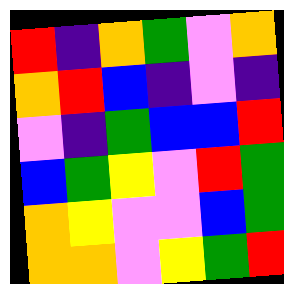[["red", "indigo", "orange", "green", "violet", "orange"], ["orange", "red", "blue", "indigo", "violet", "indigo"], ["violet", "indigo", "green", "blue", "blue", "red"], ["blue", "green", "yellow", "violet", "red", "green"], ["orange", "yellow", "violet", "violet", "blue", "green"], ["orange", "orange", "violet", "yellow", "green", "red"]]